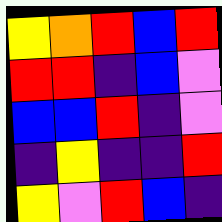[["yellow", "orange", "red", "blue", "red"], ["red", "red", "indigo", "blue", "violet"], ["blue", "blue", "red", "indigo", "violet"], ["indigo", "yellow", "indigo", "indigo", "red"], ["yellow", "violet", "red", "blue", "indigo"]]